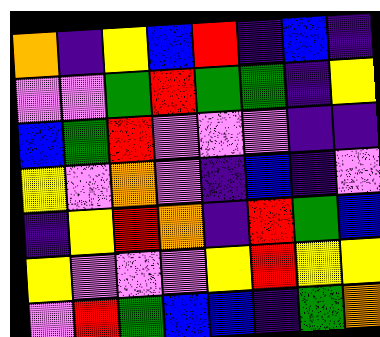[["orange", "indigo", "yellow", "blue", "red", "indigo", "blue", "indigo"], ["violet", "violet", "green", "red", "green", "green", "indigo", "yellow"], ["blue", "green", "red", "violet", "violet", "violet", "indigo", "indigo"], ["yellow", "violet", "orange", "violet", "indigo", "blue", "indigo", "violet"], ["indigo", "yellow", "red", "orange", "indigo", "red", "green", "blue"], ["yellow", "violet", "violet", "violet", "yellow", "red", "yellow", "yellow"], ["violet", "red", "green", "blue", "blue", "indigo", "green", "orange"]]